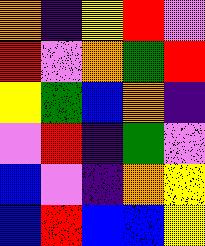[["orange", "indigo", "yellow", "red", "violet"], ["red", "violet", "orange", "green", "red"], ["yellow", "green", "blue", "orange", "indigo"], ["violet", "red", "indigo", "green", "violet"], ["blue", "violet", "indigo", "orange", "yellow"], ["blue", "red", "blue", "blue", "yellow"]]